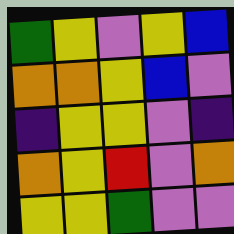[["green", "yellow", "violet", "yellow", "blue"], ["orange", "orange", "yellow", "blue", "violet"], ["indigo", "yellow", "yellow", "violet", "indigo"], ["orange", "yellow", "red", "violet", "orange"], ["yellow", "yellow", "green", "violet", "violet"]]